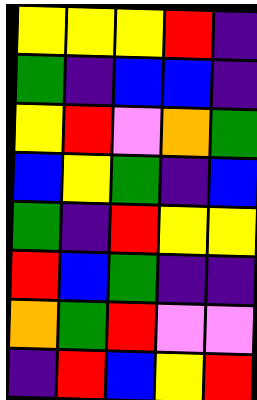[["yellow", "yellow", "yellow", "red", "indigo"], ["green", "indigo", "blue", "blue", "indigo"], ["yellow", "red", "violet", "orange", "green"], ["blue", "yellow", "green", "indigo", "blue"], ["green", "indigo", "red", "yellow", "yellow"], ["red", "blue", "green", "indigo", "indigo"], ["orange", "green", "red", "violet", "violet"], ["indigo", "red", "blue", "yellow", "red"]]